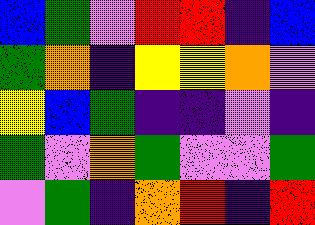[["blue", "green", "violet", "red", "red", "indigo", "blue"], ["green", "orange", "indigo", "yellow", "yellow", "orange", "violet"], ["yellow", "blue", "green", "indigo", "indigo", "violet", "indigo"], ["green", "violet", "orange", "green", "violet", "violet", "green"], ["violet", "green", "indigo", "orange", "red", "indigo", "red"]]